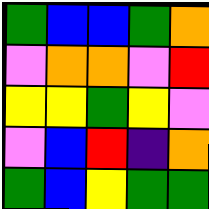[["green", "blue", "blue", "green", "orange"], ["violet", "orange", "orange", "violet", "red"], ["yellow", "yellow", "green", "yellow", "violet"], ["violet", "blue", "red", "indigo", "orange"], ["green", "blue", "yellow", "green", "green"]]